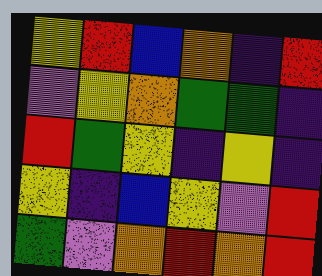[["yellow", "red", "blue", "orange", "indigo", "red"], ["violet", "yellow", "orange", "green", "green", "indigo"], ["red", "green", "yellow", "indigo", "yellow", "indigo"], ["yellow", "indigo", "blue", "yellow", "violet", "red"], ["green", "violet", "orange", "red", "orange", "red"]]